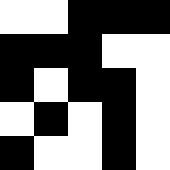[["white", "white", "black", "black", "black"], ["black", "black", "black", "white", "white"], ["black", "white", "black", "black", "white"], ["white", "black", "white", "black", "white"], ["black", "white", "white", "black", "white"]]